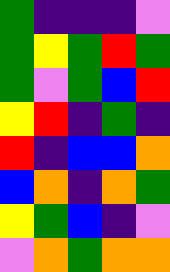[["green", "indigo", "indigo", "indigo", "violet"], ["green", "yellow", "green", "red", "green"], ["green", "violet", "green", "blue", "red"], ["yellow", "red", "indigo", "green", "indigo"], ["red", "indigo", "blue", "blue", "orange"], ["blue", "orange", "indigo", "orange", "green"], ["yellow", "green", "blue", "indigo", "violet"], ["violet", "orange", "green", "orange", "orange"]]